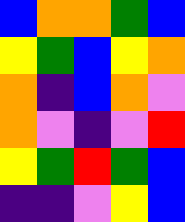[["blue", "orange", "orange", "green", "blue"], ["yellow", "green", "blue", "yellow", "orange"], ["orange", "indigo", "blue", "orange", "violet"], ["orange", "violet", "indigo", "violet", "red"], ["yellow", "green", "red", "green", "blue"], ["indigo", "indigo", "violet", "yellow", "blue"]]